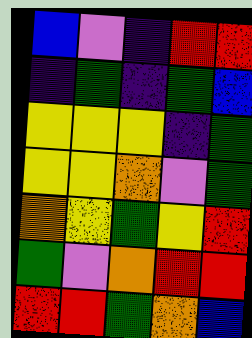[["blue", "violet", "indigo", "red", "red"], ["indigo", "green", "indigo", "green", "blue"], ["yellow", "yellow", "yellow", "indigo", "green"], ["yellow", "yellow", "orange", "violet", "green"], ["orange", "yellow", "green", "yellow", "red"], ["green", "violet", "orange", "red", "red"], ["red", "red", "green", "orange", "blue"]]